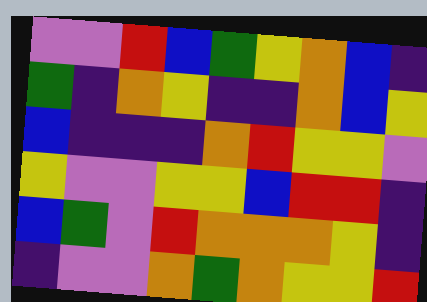[["violet", "violet", "red", "blue", "green", "yellow", "orange", "blue", "indigo"], ["green", "indigo", "orange", "yellow", "indigo", "indigo", "orange", "blue", "yellow"], ["blue", "indigo", "indigo", "indigo", "orange", "red", "yellow", "yellow", "violet"], ["yellow", "violet", "violet", "yellow", "yellow", "blue", "red", "red", "indigo"], ["blue", "green", "violet", "red", "orange", "orange", "orange", "yellow", "indigo"], ["indigo", "violet", "violet", "orange", "green", "orange", "yellow", "yellow", "red"]]